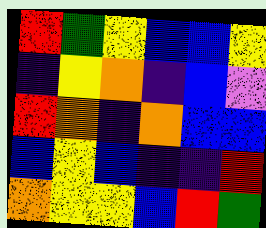[["red", "green", "yellow", "blue", "blue", "yellow"], ["indigo", "yellow", "orange", "indigo", "blue", "violet"], ["red", "orange", "indigo", "orange", "blue", "blue"], ["blue", "yellow", "blue", "indigo", "indigo", "red"], ["orange", "yellow", "yellow", "blue", "red", "green"]]